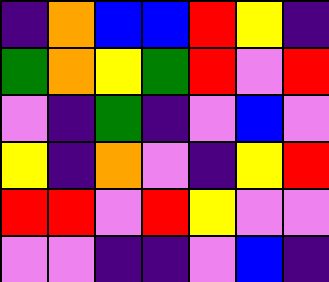[["indigo", "orange", "blue", "blue", "red", "yellow", "indigo"], ["green", "orange", "yellow", "green", "red", "violet", "red"], ["violet", "indigo", "green", "indigo", "violet", "blue", "violet"], ["yellow", "indigo", "orange", "violet", "indigo", "yellow", "red"], ["red", "red", "violet", "red", "yellow", "violet", "violet"], ["violet", "violet", "indigo", "indigo", "violet", "blue", "indigo"]]